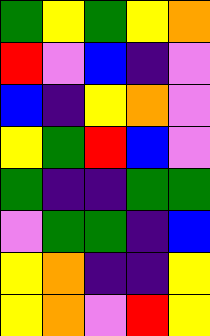[["green", "yellow", "green", "yellow", "orange"], ["red", "violet", "blue", "indigo", "violet"], ["blue", "indigo", "yellow", "orange", "violet"], ["yellow", "green", "red", "blue", "violet"], ["green", "indigo", "indigo", "green", "green"], ["violet", "green", "green", "indigo", "blue"], ["yellow", "orange", "indigo", "indigo", "yellow"], ["yellow", "orange", "violet", "red", "yellow"]]